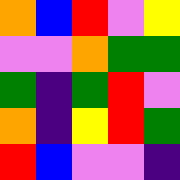[["orange", "blue", "red", "violet", "yellow"], ["violet", "violet", "orange", "green", "green"], ["green", "indigo", "green", "red", "violet"], ["orange", "indigo", "yellow", "red", "green"], ["red", "blue", "violet", "violet", "indigo"]]